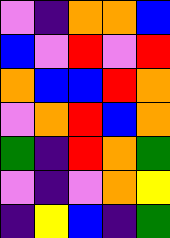[["violet", "indigo", "orange", "orange", "blue"], ["blue", "violet", "red", "violet", "red"], ["orange", "blue", "blue", "red", "orange"], ["violet", "orange", "red", "blue", "orange"], ["green", "indigo", "red", "orange", "green"], ["violet", "indigo", "violet", "orange", "yellow"], ["indigo", "yellow", "blue", "indigo", "green"]]